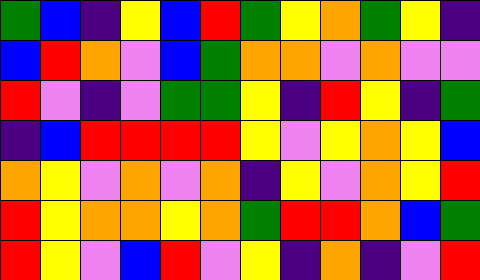[["green", "blue", "indigo", "yellow", "blue", "red", "green", "yellow", "orange", "green", "yellow", "indigo"], ["blue", "red", "orange", "violet", "blue", "green", "orange", "orange", "violet", "orange", "violet", "violet"], ["red", "violet", "indigo", "violet", "green", "green", "yellow", "indigo", "red", "yellow", "indigo", "green"], ["indigo", "blue", "red", "red", "red", "red", "yellow", "violet", "yellow", "orange", "yellow", "blue"], ["orange", "yellow", "violet", "orange", "violet", "orange", "indigo", "yellow", "violet", "orange", "yellow", "red"], ["red", "yellow", "orange", "orange", "yellow", "orange", "green", "red", "red", "orange", "blue", "green"], ["red", "yellow", "violet", "blue", "red", "violet", "yellow", "indigo", "orange", "indigo", "violet", "red"]]